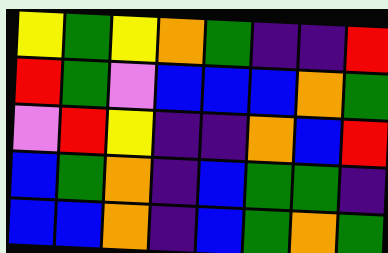[["yellow", "green", "yellow", "orange", "green", "indigo", "indigo", "red"], ["red", "green", "violet", "blue", "blue", "blue", "orange", "green"], ["violet", "red", "yellow", "indigo", "indigo", "orange", "blue", "red"], ["blue", "green", "orange", "indigo", "blue", "green", "green", "indigo"], ["blue", "blue", "orange", "indigo", "blue", "green", "orange", "green"]]